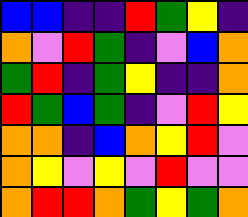[["blue", "blue", "indigo", "indigo", "red", "green", "yellow", "indigo"], ["orange", "violet", "red", "green", "indigo", "violet", "blue", "orange"], ["green", "red", "indigo", "green", "yellow", "indigo", "indigo", "orange"], ["red", "green", "blue", "green", "indigo", "violet", "red", "yellow"], ["orange", "orange", "indigo", "blue", "orange", "yellow", "red", "violet"], ["orange", "yellow", "violet", "yellow", "violet", "red", "violet", "violet"], ["orange", "red", "red", "orange", "green", "yellow", "green", "orange"]]